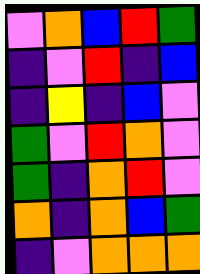[["violet", "orange", "blue", "red", "green"], ["indigo", "violet", "red", "indigo", "blue"], ["indigo", "yellow", "indigo", "blue", "violet"], ["green", "violet", "red", "orange", "violet"], ["green", "indigo", "orange", "red", "violet"], ["orange", "indigo", "orange", "blue", "green"], ["indigo", "violet", "orange", "orange", "orange"]]